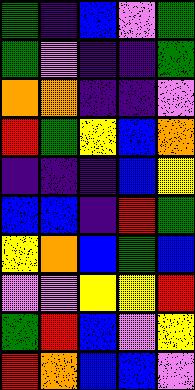[["green", "indigo", "blue", "violet", "green"], ["green", "violet", "indigo", "indigo", "green"], ["orange", "orange", "indigo", "indigo", "violet"], ["red", "green", "yellow", "blue", "orange"], ["indigo", "indigo", "indigo", "blue", "yellow"], ["blue", "blue", "indigo", "red", "green"], ["yellow", "orange", "blue", "green", "blue"], ["violet", "violet", "yellow", "yellow", "red"], ["green", "red", "blue", "violet", "yellow"], ["red", "orange", "blue", "blue", "violet"]]